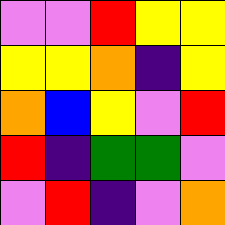[["violet", "violet", "red", "yellow", "yellow"], ["yellow", "yellow", "orange", "indigo", "yellow"], ["orange", "blue", "yellow", "violet", "red"], ["red", "indigo", "green", "green", "violet"], ["violet", "red", "indigo", "violet", "orange"]]